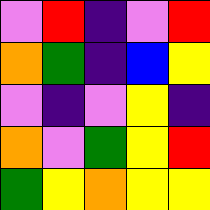[["violet", "red", "indigo", "violet", "red"], ["orange", "green", "indigo", "blue", "yellow"], ["violet", "indigo", "violet", "yellow", "indigo"], ["orange", "violet", "green", "yellow", "red"], ["green", "yellow", "orange", "yellow", "yellow"]]